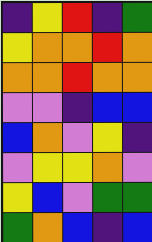[["indigo", "yellow", "red", "indigo", "green"], ["yellow", "orange", "orange", "red", "orange"], ["orange", "orange", "red", "orange", "orange"], ["violet", "violet", "indigo", "blue", "blue"], ["blue", "orange", "violet", "yellow", "indigo"], ["violet", "yellow", "yellow", "orange", "violet"], ["yellow", "blue", "violet", "green", "green"], ["green", "orange", "blue", "indigo", "blue"]]